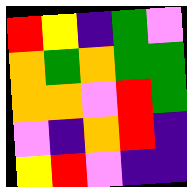[["red", "yellow", "indigo", "green", "violet"], ["orange", "green", "orange", "green", "green"], ["orange", "orange", "violet", "red", "green"], ["violet", "indigo", "orange", "red", "indigo"], ["yellow", "red", "violet", "indigo", "indigo"]]